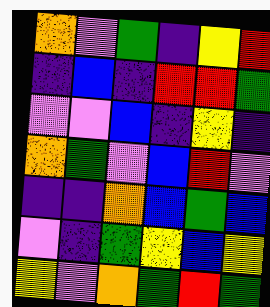[["orange", "violet", "green", "indigo", "yellow", "red"], ["indigo", "blue", "indigo", "red", "red", "green"], ["violet", "violet", "blue", "indigo", "yellow", "indigo"], ["orange", "green", "violet", "blue", "red", "violet"], ["indigo", "indigo", "orange", "blue", "green", "blue"], ["violet", "indigo", "green", "yellow", "blue", "yellow"], ["yellow", "violet", "orange", "green", "red", "green"]]